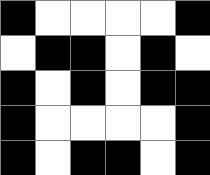[["black", "white", "white", "white", "white", "black"], ["white", "black", "black", "white", "black", "white"], ["black", "white", "black", "white", "black", "black"], ["black", "white", "white", "white", "white", "black"], ["black", "white", "black", "black", "white", "black"]]